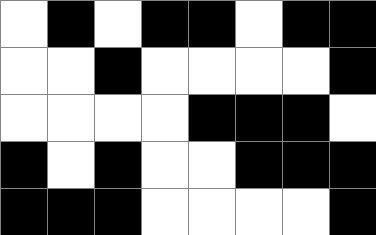[["white", "black", "white", "black", "black", "white", "black", "black"], ["white", "white", "black", "white", "white", "white", "white", "black"], ["white", "white", "white", "white", "black", "black", "black", "white"], ["black", "white", "black", "white", "white", "black", "black", "black"], ["black", "black", "black", "white", "white", "white", "white", "black"]]